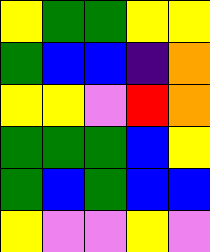[["yellow", "green", "green", "yellow", "yellow"], ["green", "blue", "blue", "indigo", "orange"], ["yellow", "yellow", "violet", "red", "orange"], ["green", "green", "green", "blue", "yellow"], ["green", "blue", "green", "blue", "blue"], ["yellow", "violet", "violet", "yellow", "violet"]]